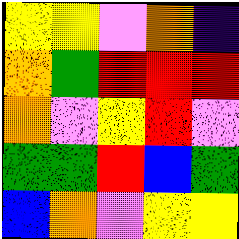[["yellow", "yellow", "violet", "orange", "indigo"], ["orange", "green", "red", "red", "red"], ["orange", "violet", "yellow", "red", "violet"], ["green", "green", "red", "blue", "green"], ["blue", "orange", "violet", "yellow", "yellow"]]